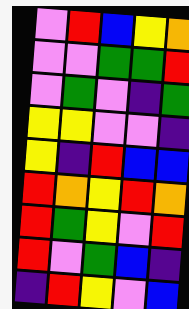[["violet", "red", "blue", "yellow", "orange"], ["violet", "violet", "green", "green", "red"], ["violet", "green", "violet", "indigo", "green"], ["yellow", "yellow", "violet", "violet", "indigo"], ["yellow", "indigo", "red", "blue", "blue"], ["red", "orange", "yellow", "red", "orange"], ["red", "green", "yellow", "violet", "red"], ["red", "violet", "green", "blue", "indigo"], ["indigo", "red", "yellow", "violet", "blue"]]